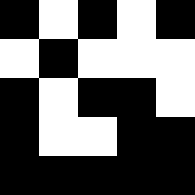[["black", "white", "black", "white", "black"], ["white", "black", "white", "white", "white"], ["black", "white", "black", "black", "white"], ["black", "white", "white", "black", "black"], ["black", "black", "black", "black", "black"]]